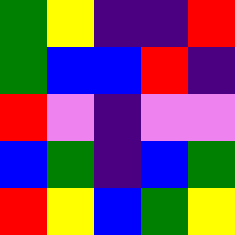[["green", "yellow", "indigo", "indigo", "red"], ["green", "blue", "blue", "red", "indigo"], ["red", "violet", "indigo", "violet", "violet"], ["blue", "green", "indigo", "blue", "green"], ["red", "yellow", "blue", "green", "yellow"]]